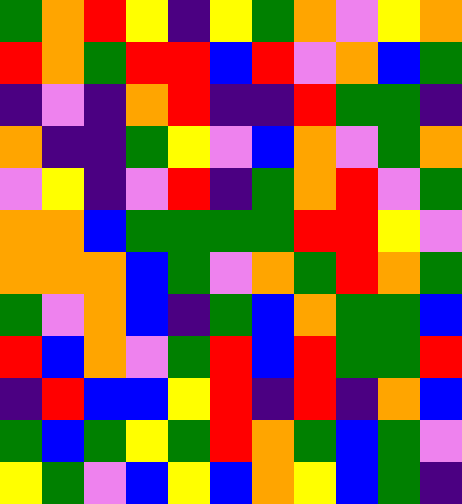[["green", "orange", "red", "yellow", "indigo", "yellow", "green", "orange", "violet", "yellow", "orange"], ["red", "orange", "green", "red", "red", "blue", "red", "violet", "orange", "blue", "green"], ["indigo", "violet", "indigo", "orange", "red", "indigo", "indigo", "red", "green", "green", "indigo"], ["orange", "indigo", "indigo", "green", "yellow", "violet", "blue", "orange", "violet", "green", "orange"], ["violet", "yellow", "indigo", "violet", "red", "indigo", "green", "orange", "red", "violet", "green"], ["orange", "orange", "blue", "green", "green", "green", "green", "red", "red", "yellow", "violet"], ["orange", "orange", "orange", "blue", "green", "violet", "orange", "green", "red", "orange", "green"], ["green", "violet", "orange", "blue", "indigo", "green", "blue", "orange", "green", "green", "blue"], ["red", "blue", "orange", "violet", "green", "red", "blue", "red", "green", "green", "red"], ["indigo", "red", "blue", "blue", "yellow", "red", "indigo", "red", "indigo", "orange", "blue"], ["green", "blue", "green", "yellow", "green", "red", "orange", "green", "blue", "green", "violet"], ["yellow", "green", "violet", "blue", "yellow", "blue", "orange", "yellow", "blue", "green", "indigo"]]